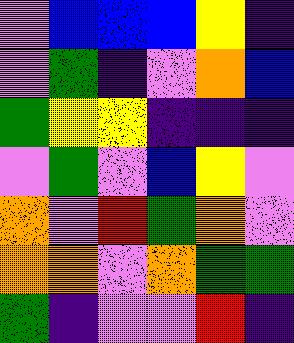[["violet", "blue", "blue", "blue", "yellow", "indigo"], ["violet", "green", "indigo", "violet", "orange", "blue"], ["green", "yellow", "yellow", "indigo", "indigo", "indigo"], ["violet", "green", "violet", "blue", "yellow", "violet"], ["orange", "violet", "red", "green", "orange", "violet"], ["orange", "orange", "violet", "orange", "green", "green"], ["green", "indigo", "violet", "violet", "red", "indigo"]]